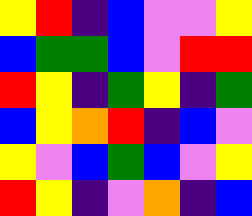[["yellow", "red", "indigo", "blue", "violet", "violet", "yellow"], ["blue", "green", "green", "blue", "violet", "red", "red"], ["red", "yellow", "indigo", "green", "yellow", "indigo", "green"], ["blue", "yellow", "orange", "red", "indigo", "blue", "violet"], ["yellow", "violet", "blue", "green", "blue", "violet", "yellow"], ["red", "yellow", "indigo", "violet", "orange", "indigo", "blue"]]